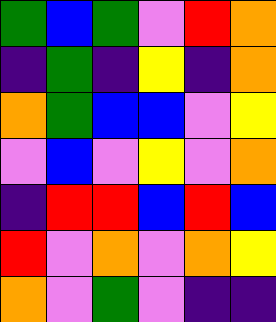[["green", "blue", "green", "violet", "red", "orange"], ["indigo", "green", "indigo", "yellow", "indigo", "orange"], ["orange", "green", "blue", "blue", "violet", "yellow"], ["violet", "blue", "violet", "yellow", "violet", "orange"], ["indigo", "red", "red", "blue", "red", "blue"], ["red", "violet", "orange", "violet", "orange", "yellow"], ["orange", "violet", "green", "violet", "indigo", "indigo"]]